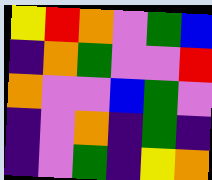[["yellow", "red", "orange", "violet", "green", "blue"], ["indigo", "orange", "green", "violet", "violet", "red"], ["orange", "violet", "violet", "blue", "green", "violet"], ["indigo", "violet", "orange", "indigo", "green", "indigo"], ["indigo", "violet", "green", "indigo", "yellow", "orange"]]